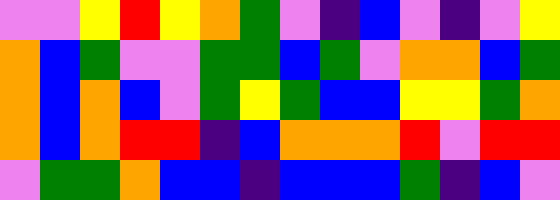[["violet", "violet", "yellow", "red", "yellow", "orange", "green", "violet", "indigo", "blue", "violet", "indigo", "violet", "yellow"], ["orange", "blue", "green", "violet", "violet", "green", "green", "blue", "green", "violet", "orange", "orange", "blue", "green"], ["orange", "blue", "orange", "blue", "violet", "green", "yellow", "green", "blue", "blue", "yellow", "yellow", "green", "orange"], ["orange", "blue", "orange", "red", "red", "indigo", "blue", "orange", "orange", "orange", "red", "violet", "red", "red"], ["violet", "green", "green", "orange", "blue", "blue", "indigo", "blue", "blue", "blue", "green", "indigo", "blue", "violet"]]